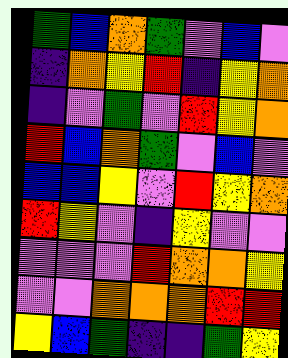[["green", "blue", "orange", "green", "violet", "blue", "violet"], ["indigo", "orange", "yellow", "red", "indigo", "yellow", "orange"], ["indigo", "violet", "green", "violet", "red", "yellow", "orange"], ["red", "blue", "orange", "green", "violet", "blue", "violet"], ["blue", "blue", "yellow", "violet", "red", "yellow", "orange"], ["red", "yellow", "violet", "indigo", "yellow", "violet", "violet"], ["violet", "violet", "violet", "red", "orange", "orange", "yellow"], ["violet", "violet", "orange", "orange", "orange", "red", "red"], ["yellow", "blue", "green", "indigo", "indigo", "green", "yellow"]]